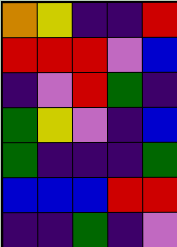[["orange", "yellow", "indigo", "indigo", "red"], ["red", "red", "red", "violet", "blue"], ["indigo", "violet", "red", "green", "indigo"], ["green", "yellow", "violet", "indigo", "blue"], ["green", "indigo", "indigo", "indigo", "green"], ["blue", "blue", "blue", "red", "red"], ["indigo", "indigo", "green", "indigo", "violet"]]